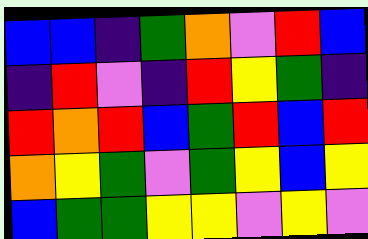[["blue", "blue", "indigo", "green", "orange", "violet", "red", "blue"], ["indigo", "red", "violet", "indigo", "red", "yellow", "green", "indigo"], ["red", "orange", "red", "blue", "green", "red", "blue", "red"], ["orange", "yellow", "green", "violet", "green", "yellow", "blue", "yellow"], ["blue", "green", "green", "yellow", "yellow", "violet", "yellow", "violet"]]